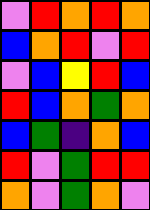[["violet", "red", "orange", "red", "orange"], ["blue", "orange", "red", "violet", "red"], ["violet", "blue", "yellow", "red", "blue"], ["red", "blue", "orange", "green", "orange"], ["blue", "green", "indigo", "orange", "blue"], ["red", "violet", "green", "red", "red"], ["orange", "violet", "green", "orange", "violet"]]